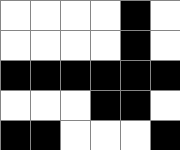[["white", "white", "white", "white", "black", "white"], ["white", "white", "white", "white", "black", "white"], ["black", "black", "black", "black", "black", "black"], ["white", "white", "white", "black", "black", "white"], ["black", "black", "white", "white", "white", "black"]]